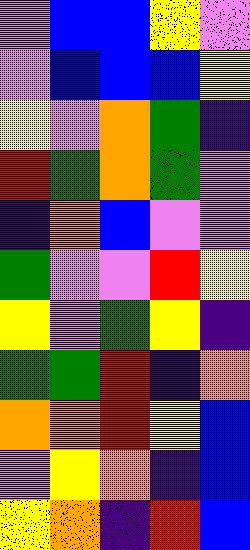[["violet", "blue", "blue", "yellow", "violet"], ["violet", "blue", "blue", "blue", "yellow"], ["yellow", "violet", "orange", "green", "indigo"], ["red", "green", "orange", "green", "violet"], ["indigo", "orange", "blue", "violet", "violet"], ["green", "violet", "violet", "red", "yellow"], ["yellow", "violet", "green", "yellow", "indigo"], ["green", "green", "red", "indigo", "orange"], ["orange", "orange", "red", "yellow", "blue"], ["violet", "yellow", "orange", "indigo", "blue"], ["yellow", "orange", "indigo", "red", "blue"]]